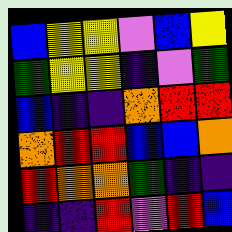[["blue", "yellow", "yellow", "violet", "blue", "yellow"], ["green", "yellow", "yellow", "indigo", "violet", "green"], ["blue", "indigo", "indigo", "orange", "red", "red"], ["orange", "red", "red", "blue", "blue", "orange"], ["red", "orange", "orange", "green", "indigo", "indigo"], ["indigo", "indigo", "red", "violet", "red", "blue"]]